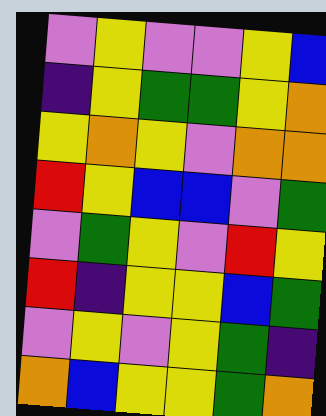[["violet", "yellow", "violet", "violet", "yellow", "blue"], ["indigo", "yellow", "green", "green", "yellow", "orange"], ["yellow", "orange", "yellow", "violet", "orange", "orange"], ["red", "yellow", "blue", "blue", "violet", "green"], ["violet", "green", "yellow", "violet", "red", "yellow"], ["red", "indigo", "yellow", "yellow", "blue", "green"], ["violet", "yellow", "violet", "yellow", "green", "indigo"], ["orange", "blue", "yellow", "yellow", "green", "orange"]]